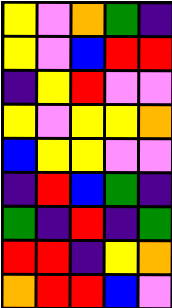[["yellow", "violet", "orange", "green", "indigo"], ["yellow", "violet", "blue", "red", "red"], ["indigo", "yellow", "red", "violet", "violet"], ["yellow", "violet", "yellow", "yellow", "orange"], ["blue", "yellow", "yellow", "violet", "violet"], ["indigo", "red", "blue", "green", "indigo"], ["green", "indigo", "red", "indigo", "green"], ["red", "red", "indigo", "yellow", "orange"], ["orange", "red", "red", "blue", "violet"]]